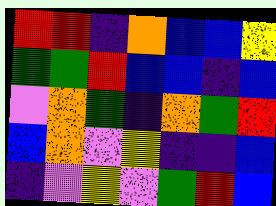[["red", "red", "indigo", "orange", "blue", "blue", "yellow"], ["green", "green", "red", "blue", "blue", "indigo", "blue"], ["violet", "orange", "green", "indigo", "orange", "green", "red"], ["blue", "orange", "violet", "yellow", "indigo", "indigo", "blue"], ["indigo", "violet", "yellow", "violet", "green", "red", "blue"]]